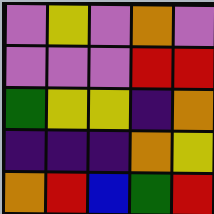[["violet", "yellow", "violet", "orange", "violet"], ["violet", "violet", "violet", "red", "red"], ["green", "yellow", "yellow", "indigo", "orange"], ["indigo", "indigo", "indigo", "orange", "yellow"], ["orange", "red", "blue", "green", "red"]]